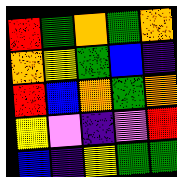[["red", "green", "orange", "green", "orange"], ["orange", "yellow", "green", "blue", "indigo"], ["red", "blue", "orange", "green", "orange"], ["yellow", "violet", "indigo", "violet", "red"], ["blue", "indigo", "yellow", "green", "green"]]